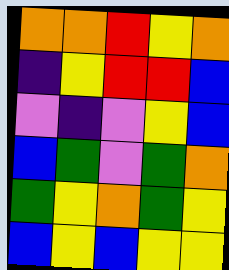[["orange", "orange", "red", "yellow", "orange"], ["indigo", "yellow", "red", "red", "blue"], ["violet", "indigo", "violet", "yellow", "blue"], ["blue", "green", "violet", "green", "orange"], ["green", "yellow", "orange", "green", "yellow"], ["blue", "yellow", "blue", "yellow", "yellow"]]